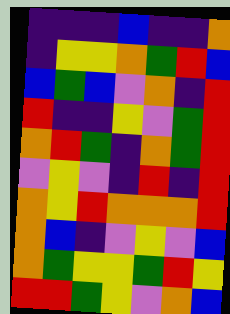[["indigo", "indigo", "indigo", "blue", "indigo", "indigo", "orange"], ["indigo", "yellow", "yellow", "orange", "green", "red", "blue"], ["blue", "green", "blue", "violet", "orange", "indigo", "red"], ["red", "indigo", "indigo", "yellow", "violet", "green", "red"], ["orange", "red", "green", "indigo", "orange", "green", "red"], ["violet", "yellow", "violet", "indigo", "red", "indigo", "red"], ["orange", "yellow", "red", "orange", "orange", "orange", "red"], ["orange", "blue", "indigo", "violet", "yellow", "violet", "blue"], ["orange", "green", "yellow", "yellow", "green", "red", "yellow"], ["red", "red", "green", "yellow", "violet", "orange", "blue"]]